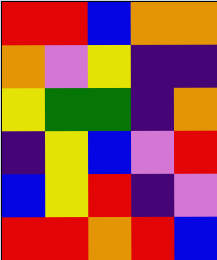[["red", "red", "blue", "orange", "orange"], ["orange", "violet", "yellow", "indigo", "indigo"], ["yellow", "green", "green", "indigo", "orange"], ["indigo", "yellow", "blue", "violet", "red"], ["blue", "yellow", "red", "indigo", "violet"], ["red", "red", "orange", "red", "blue"]]